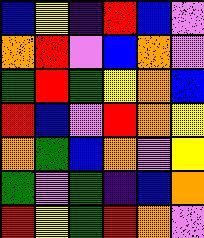[["blue", "yellow", "indigo", "red", "blue", "violet"], ["orange", "red", "violet", "blue", "orange", "violet"], ["green", "red", "green", "yellow", "orange", "blue"], ["red", "blue", "violet", "red", "orange", "yellow"], ["orange", "green", "blue", "orange", "violet", "yellow"], ["green", "violet", "green", "indigo", "blue", "orange"], ["red", "yellow", "green", "red", "orange", "violet"]]